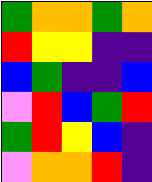[["green", "orange", "orange", "green", "orange"], ["red", "yellow", "yellow", "indigo", "indigo"], ["blue", "green", "indigo", "indigo", "blue"], ["violet", "red", "blue", "green", "red"], ["green", "red", "yellow", "blue", "indigo"], ["violet", "orange", "orange", "red", "indigo"]]